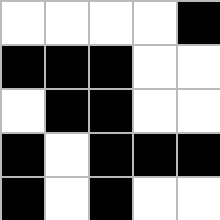[["white", "white", "white", "white", "black"], ["black", "black", "black", "white", "white"], ["white", "black", "black", "white", "white"], ["black", "white", "black", "black", "black"], ["black", "white", "black", "white", "white"]]